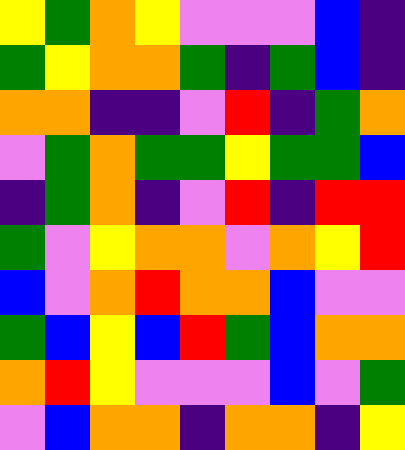[["yellow", "green", "orange", "yellow", "violet", "violet", "violet", "blue", "indigo"], ["green", "yellow", "orange", "orange", "green", "indigo", "green", "blue", "indigo"], ["orange", "orange", "indigo", "indigo", "violet", "red", "indigo", "green", "orange"], ["violet", "green", "orange", "green", "green", "yellow", "green", "green", "blue"], ["indigo", "green", "orange", "indigo", "violet", "red", "indigo", "red", "red"], ["green", "violet", "yellow", "orange", "orange", "violet", "orange", "yellow", "red"], ["blue", "violet", "orange", "red", "orange", "orange", "blue", "violet", "violet"], ["green", "blue", "yellow", "blue", "red", "green", "blue", "orange", "orange"], ["orange", "red", "yellow", "violet", "violet", "violet", "blue", "violet", "green"], ["violet", "blue", "orange", "orange", "indigo", "orange", "orange", "indigo", "yellow"]]